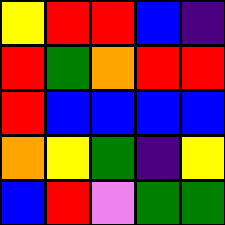[["yellow", "red", "red", "blue", "indigo"], ["red", "green", "orange", "red", "red"], ["red", "blue", "blue", "blue", "blue"], ["orange", "yellow", "green", "indigo", "yellow"], ["blue", "red", "violet", "green", "green"]]